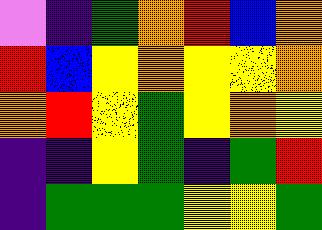[["violet", "indigo", "green", "orange", "red", "blue", "orange"], ["red", "blue", "yellow", "orange", "yellow", "yellow", "orange"], ["orange", "red", "yellow", "green", "yellow", "orange", "yellow"], ["indigo", "indigo", "yellow", "green", "indigo", "green", "red"], ["indigo", "green", "green", "green", "yellow", "yellow", "green"]]